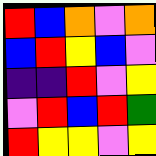[["red", "blue", "orange", "violet", "orange"], ["blue", "red", "yellow", "blue", "violet"], ["indigo", "indigo", "red", "violet", "yellow"], ["violet", "red", "blue", "red", "green"], ["red", "yellow", "yellow", "violet", "yellow"]]